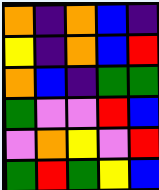[["orange", "indigo", "orange", "blue", "indigo"], ["yellow", "indigo", "orange", "blue", "red"], ["orange", "blue", "indigo", "green", "green"], ["green", "violet", "violet", "red", "blue"], ["violet", "orange", "yellow", "violet", "red"], ["green", "red", "green", "yellow", "blue"]]